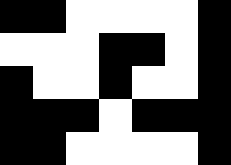[["black", "black", "white", "white", "white", "white", "black"], ["white", "white", "white", "black", "black", "white", "black"], ["black", "white", "white", "black", "white", "white", "black"], ["black", "black", "black", "white", "black", "black", "black"], ["black", "black", "white", "white", "white", "white", "black"]]